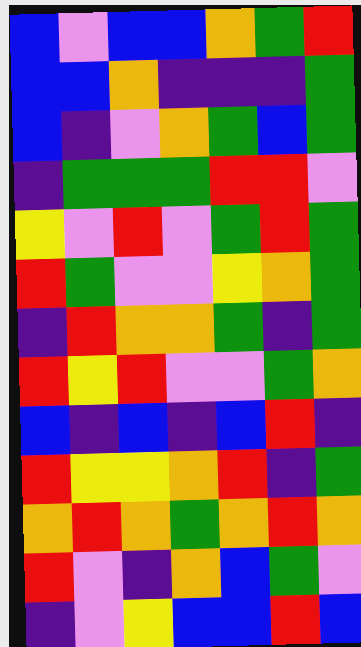[["blue", "violet", "blue", "blue", "orange", "green", "red"], ["blue", "blue", "orange", "indigo", "indigo", "indigo", "green"], ["blue", "indigo", "violet", "orange", "green", "blue", "green"], ["indigo", "green", "green", "green", "red", "red", "violet"], ["yellow", "violet", "red", "violet", "green", "red", "green"], ["red", "green", "violet", "violet", "yellow", "orange", "green"], ["indigo", "red", "orange", "orange", "green", "indigo", "green"], ["red", "yellow", "red", "violet", "violet", "green", "orange"], ["blue", "indigo", "blue", "indigo", "blue", "red", "indigo"], ["red", "yellow", "yellow", "orange", "red", "indigo", "green"], ["orange", "red", "orange", "green", "orange", "red", "orange"], ["red", "violet", "indigo", "orange", "blue", "green", "violet"], ["indigo", "violet", "yellow", "blue", "blue", "red", "blue"]]